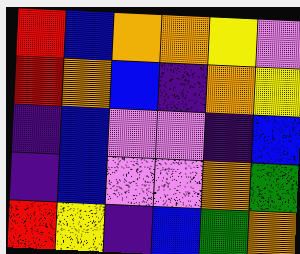[["red", "blue", "orange", "orange", "yellow", "violet"], ["red", "orange", "blue", "indigo", "orange", "yellow"], ["indigo", "blue", "violet", "violet", "indigo", "blue"], ["indigo", "blue", "violet", "violet", "orange", "green"], ["red", "yellow", "indigo", "blue", "green", "orange"]]